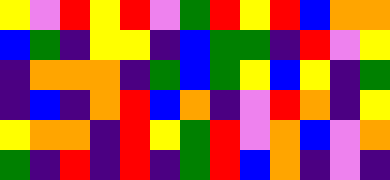[["yellow", "violet", "red", "yellow", "red", "violet", "green", "red", "yellow", "red", "blue", "orange", "orange"], ["blue", "green", "indigo", "yellow", "yellow", "indigo", "blue", "green", "green", "indigo", "red", "violet", "yellow"], ["indigo", "orange", "orange", "orange", "indigo", "green", "blue", "green", "yellow", "blue", "yellow", "indigo", "green"], ["indigo", "blue", "indigo", "orange", "red", "blue", "orange", "indigo", "violet", "red", "orange", "indigo", "yellow"], ["yellow", "orange", "orange", "indigo", "red", "yellow", "green", "red", "violet", "orange", "blue", "violet", "orange"], ["green", "indigo", "red", "indigo", "red", "indigo", "green", "red", "blue", "orange", "indigo", "violet", "indigo"]]